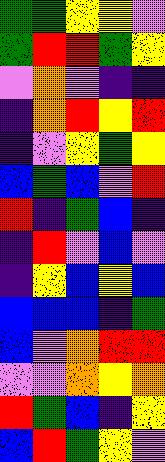[["green", "green", "yellow", "yellow", "violet"], ["green", "red", "red", "green", "yellow"], ["violet", "orange", "violet", "indigo", "indigo"], ["indigo", "orange", "red", "yellow", "red"], ["indigo", "violet", "yellow", "green", "yellow"], ["blue", "green", "blue", "violet", "red"], ["red", "indigo", "green", "blue", "indigo"], ["indigo", "red", "violet", "blue", "violet"], ["indigo", "yellow", "blue", "yellow", "blue"], ["blue", "blue", "blue", "indigo", "green"], ["blue", "violet", "orange", "red", "red"], ["violet", "violet", "orange", "yellow", "orange"], ["red", "green", "blue", "indigo", "yellow"], ["blue", "red", "green", "yellow", "violet"]]